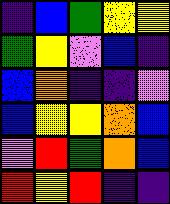[["indigo", "blue", "green", "yellow", "yellow"], ["green", "yellow", "violet", "blue", "indigo"], ["blue", "orange", "indigo", "indigo", "violet"], ["blue", "yellow", "yellow", "orange", "blue"], ["violet", "red", "green", "orange", "blue"], ["red", "yellow", "red", "indigo", "indigo"]]